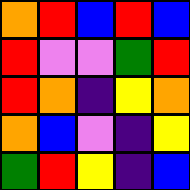[["orange", "red", "blue", "red", "blue"], ["red", "violet", "violet", "green", "red"], ["red", "orange", "indigo", "yellow", "orange"], ["orange", "blue", "violet", "indigo", "yellow"], ["green", "red", "yellow", "indigo", "blue"]]